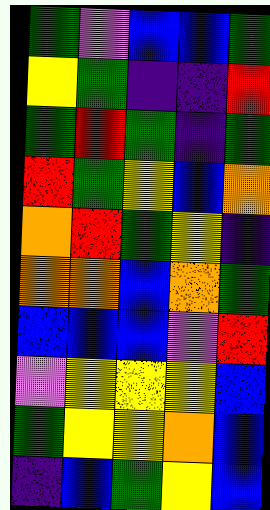[["green", "violet", "blue", "blue", "green"], ["yellow", "green", "indigo", "indigo", "red"], ["green", "red", "green", "indigo", "green"], ["red", "green", "yellow", "blue", "orange"], ["orange", "red", "green", "yellow", "indigo"], ["orange", "orange", "blue", "orange", "green"], ["blue", "blue", "blue", "violet", "red"], ["violet", "yellow", "yellow", "yellow", "blue"], ["green", "yellow", "yellow", "orange", "blue"], ["indigo", "blue", "green", "yellow", "blue"]]